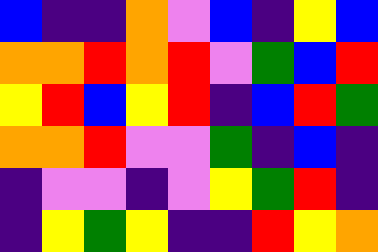[["blue", "indigo", "indigo", "orange", "violet", "blue", "indigo", "yellow", "blue"], ["orange", "orange", "red", "orange", "red", "violet", "green", "blue", "red"], ["yellow", "red", "blue", "yellow", "red", "indigo", "blue", "red", "green"], ["orange", "orange", "red", "violet", "violet", "green", "indigo", "blue", "indigo"], ["indigo", "violet", "violet", "indigo", "violet", "yellow", "green", "red", "indigo"], ["indigo", "yellow", "green", "yellow", "indigo", "indigo", "red", "yellow", "orange"]]